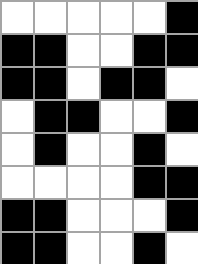[["white", "white", "white", "white", "white", "black"], ["black", "black", "white", "white", "black", "black"], ["black", "black", "white", "black", "black", "white"], ["white", "black", "black", "white", "white", "black"], ["white", "black", "white", "white", "black", "white"], ["white", "white", "white", "white", "black", "black"], ["black", "black", "white", "white", "white", "black"], ["black", "black", "white", "white", "black", "white"]]